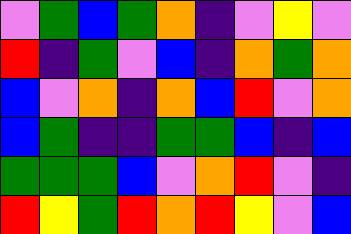[["violet", "green", "blue", "green", "orange", "indigo", "violet", "yellow", "violet"], ["red", "indigo", "green", "violet", "blue", "indigo", "orange", "green", "orange"], ["blue", "violet", "orange", "indigo", "orange", "blue", "red", "violet", "orange"], ["blue", "green", "indigo", "indigo", "green", "green", "blue", "indigo", "blue"], ["green", "green", "green", "blue", "violet", "orange", "red", "violet", "indigo"], ["red", "yellow", "green", "red", "orange", "red", "yellow", "violet", "blue"]]